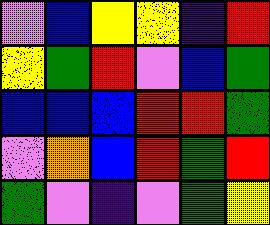[["violet", "blue", "yellow", "yellow", "indigo", "red"], ["yellow", "green", "red", "violet", "blue", "green"], ["blue", "blue", "blue", "red", "red", "green"], ["violet", "orange", "blue", "red", "green", "red"], ["green", "violet", "indigo", "violet", "green", "yellow"]]